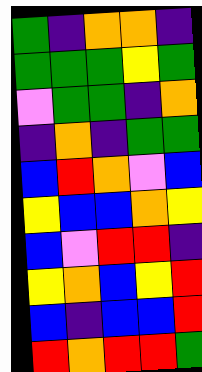[["green", "indigo", "orange", "orange", "indigo"], ["green", "green", "green", "yellow", "green"], ["violet", "green", "green", "indigo", "orange"], ["indigo", "orange", "indigo", "green", "green"], ["blue", "red", "orange", "violet", "blue"], ["yellow", "blue", "blue", "orange", "yellow"], ["blue", "violet", "red", "red", "indigo"], ["yellow", "orange", "blue", "yellow", "red"], ["blue", "indigo", "blue", "blue", "red"], ["red", "orange", "red", "red", "green"]]